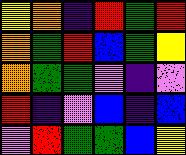[["yellow", "orange", "indigo", "red", "green", "red"], ["orange", "green", "red", "blue", "green", "yellow"], ["orange", "green", "green", "violet", "indigo", "violet"], ["red", "indigo", "violet", "blue", "indigo", "blue"], ["violet", "red", "green", "green", "blue", "yellow"]]